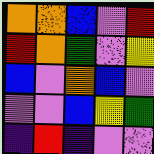[["orange", "orange", "blue", "violet", "red"], ["red", "orange", "green", "violet", "yellow"], ["blue", "violet", "orange", "blue", "violet"], ["violet", "violet", "blue", "yellow", "green"], ["indigo", "red", "indigo", "violet", "violet"]]